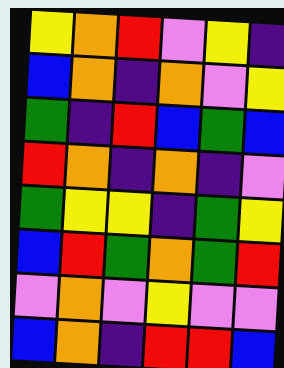[["yellow", "orange", "red", "violet", "yellow", "indigo"], ["blue", "orange", "indigo", "orange", "violet", "yellow"], ["green", "indigo", "red", "blue", "green", "blue"], ["red", "orange", "indigo", "orange", "indigo", "violet"], ["green", "yellow", "yellow", "indigo", "green", "yellow"], ["blue", "red", "green", "orange", "green", "red"], ["violet", "orange", "violet", "yellow", "violet", "violet"], ["blue", "orange", "indigo", "red", "red", "blue"]]